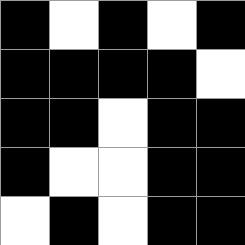[["black", "white", "black", "white", "black"], ["black", "black", "black", "black", "white"], ["black", "black", "white", "black", "black"], ["black", "white", "white", "black", "black"], ["white", "black", "white", "black", "black"]]